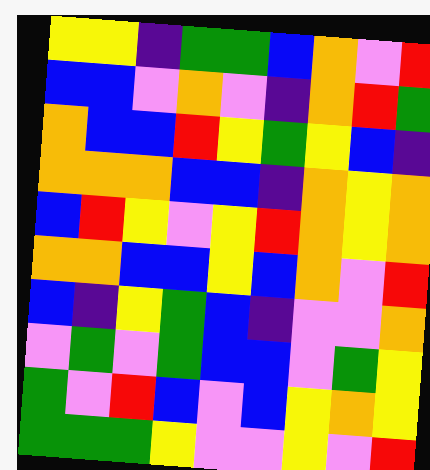[["yellow", "yellow", "indigo", "green", "green", "blue", "orange", "violet", "red"], ["blue", "blue", "violet", "orange", "violet", "indigo", "orange", "red", "green"], ["orange", "blue", "blue", "red", "yellow", "green", "yellow", "blue", "indigo"], ["orange", "orange", "orange", "blue", "blue", "indigo", "orange", "yellow", "orange"], ["blue", "red", "yellow", "violet", "yellow", "red", "orange", "yellow", "orange"], ["orange", "orange", "blue", "blue", "yellow", "blue", "orange", "violet", "red"], ["blue", "indigo", "yellow", "green", "blue", "indigo", "violet", "violet", "orange"], ["violet", "green", "violet", "green", "blue", "blue", "violet", "green", "yellow"], ["green", "violet", "red", "blue", "violet", "blue", "yellow", "orange", "yellow"], ["green", "green", "green", "yellow", "violet", "violet", "yellow", "violet", "red"]]